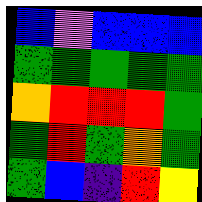[["blue", "violet", "blue", "blue", "blue"], ["green", "green", "green", "green", "green"], ["orange", "red", "red", "red", "green"], ["green", "red", "green", "orange", "green"], ["green", "blue", "indigo", "red", "yellow"]]